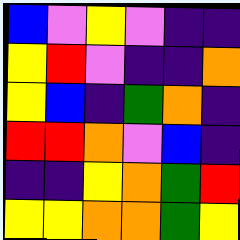[["blue", "violet", "yellow", "violet", "indigo", "indigo"], ["yellow", "red", "violet", "indigo", "indigo", "orange"], ["yellow", "blue", "indigo", "green", "orange", "indigo"], ["red", "red", "orange", "violet", "blue", "indigo"], ["indigo", "indigo", "yellow", "orange", "green", "red"], ["yellow", "yellow", "orange", "orange", "green", "yellow"]]